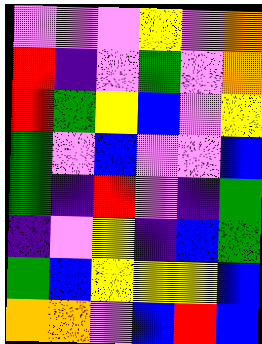[["violet", "violet", "violet", "yellow", "violet", "orange"], ["red", "indigo", "violet", "green", "violet", "orange"], ["red", "green", "yellow", "blue", "violet", "yellow"], ["green", "violet", "blue", "violet", "violet", "blue"], ["green", "indigo", "red", "violet", "indigo", "green"], ["indigo", "violet", "yellow", "indigo", "blue", "green"], ["green", "blue", "yellow", "yellow", "yellow", "blue"], ["orange", "orange", "violet", "blue", "red", "blue"]]